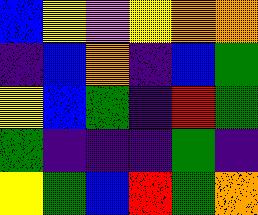[["blue", "yellow", "violet", "yellow", "orange", "orange"], ["indigo", "blue", "orange", "indigo", "blue", "green"], ["yellow", "blue", "green", "indigo", "red", "green"], ["green", "indigo", "indigo", "indigo", "green", "indigo"], ["yellow", "green", "blue", "red", "green", "orange"]]